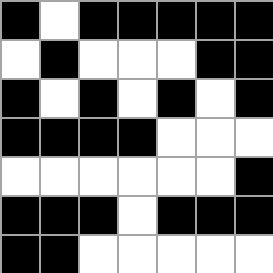[["black", "white", "black", "black", "black", "black", "black"], ["white", "black", "white", "white", "white", "black", "black"], ["black", "white", "black", "white", "black", "white", "black"], ["black", "black", "black", "black", "white", "white", "white"], ["white", "white", "white", "white", "white", "white", "black"], ["black", "black", "black", "white", "black", "black", "black"], ["black", "black", "white", "white", "white", "white", "white"]]